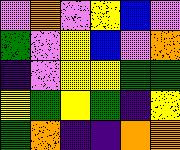[["violet", "orange", "violet", "yellow", "blue", "violet"], ["green", "violet", "yellow", "blue", "violet", "orange"], ["indigo", "violet", "yellow", "yellow", "green", "green"], ["yellow", "green", "yellow", "green", "indigo", "yellow"], ["green", "orange", "indigo", "indigo", "orange", "orange"]]